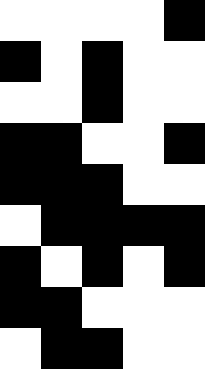[["white", "white", "white", "white", "black"], ["black", "white", "black", "white", "white"], ["white", "white", "black", "white", "white"], ["black", "black", "white", "white", "black"], ["black", "black", "black", "white", "white"], ["white", "black", "black", "black", "black"], ["black", "white", "black", "white", "black"], ["black", "black", "white", "white", "white"], ["white", "black", "black", "white", "white"]]